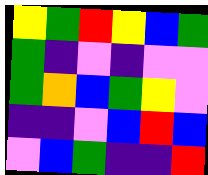[["yellow", "green", "red", "yellow", "blue", "green"], ["green", "indigo", "violet", "indigo", "violet", "violet"], ["green", "orange", "blue", "green", "yellow", "violet"], ["indigo", "indigo", "violet", "blue", "red", "blue"], ["violet", "blue", "green", "indigo", "indigo", "red"]]